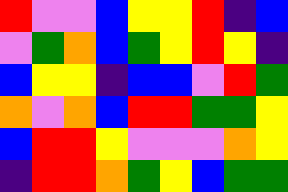[["red", "violet", "violet", "blue", "yellow", "yellow", "red", "indigo", "blue"], ["violet", "green", "orange", "blue", "green", "yellow", "red", "yellow", "indigo"], ["blue", "yellow", "yellow", "indigo", "blue", "blue", "violet", "red", "green"], ["orange", "violet", "orange", "blue", "red", "red", "green", "green", "yellow"], ["blue", "red", "red", "yellow", "violet", "violet", "violet", "orange", "yellow"], ["indigo", "red", "red", "orange", "green", "yellow", "blue", "green", "green"]]